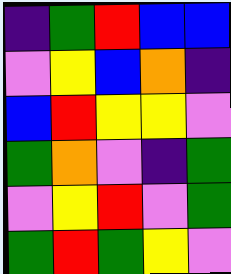[["indigo", "green", "red", "blue", "blue"], ["violet", "yellow", "blue", "orange", "indigo"], ["blue", "red", "yellow", "yellow", "violet"], ["green", "orange", "violet", "indigo", "green"], ["violet", "yellow", "red", "violet", "green"], ["green", "red", "green", "yellow", "violet"]]